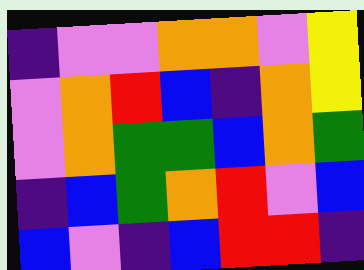[["indigo", "violet", "violet", "orange", "orange", "violet", "yellow"], ["violet", "orange", "red", "blue", "indigo", "orange", "yellow"], ["violet", "orange", "green", "green", "blue", "orange", "green"], ["indigo", "blue", "green", "orange", "red", "violet", "blue"], ["blue", "violet", "indigo", "blue", "red", "red", "indigo"]]